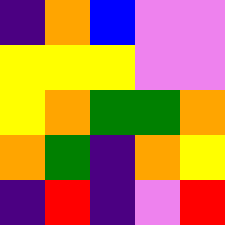[["indigo", "orange", "blue", "violet", "violet"], ["yellow", "yellow", "yellow", "violet", "violet"], ["yellow", "orange", "green", "green", "orange"], ["orange", "green", "indigo", "orange", "yellow"], ["indigo", "red", "indigo", "violet", "red"]]